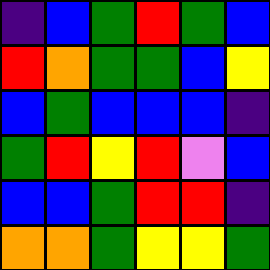[["indigo", "blue", "green", "red", "green", "blue"], ["red", "orange", "green", "green", "blue", "yellow"], ["blue", "green", "blue", "blue", "blue", "indigo"], ["green", "red", "yellow", "red", "violet", "blue"], ["blue", "blue", "green", "red", "red", "indigo"], ["orange", "orange", "green", "yellow", "yellow", "green"]]